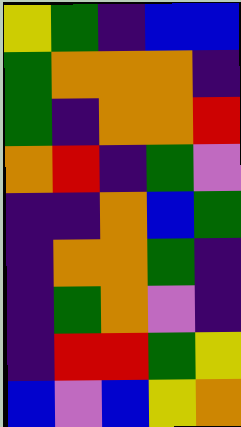[["yellow", "green", "indigo", "blue", "blue"], ["green", "orange", "orange", "orange", "indigo"], ["green", "indigo", "orange", "orange", "red"], ["orange", "red", "indigo", "green", "violet"], ["indigo", "indigo", "orange", "blue", "green"], ["indigo", "orange", "orange", "green", "indigo"], ["indigo", "green", "orange", "violet", "indigo"], ["indigo", "red", "red", "green", "yellow"], ["blue", "violet", "blue", "yellow", "orange"]]